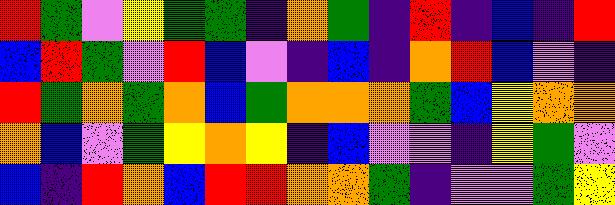[["red", "green", "violet", "yellow", "green", "green", "indigo", "orange", "green", "indigo", "red", "indigo", "blue", "indigo", "red"], ["blue", "red", "green", "violet", "red", "blue", "violet", "indigo", "blue", "indigo", "orange", "red", "blue", "violet", "indigo"], ["red", "green", "orange", "green", "orange", "blue", "green", "orange", "orange", "orange", "green", "blue", "yellow", "orange", "orange"], ["orange", "blue", "violet", "green", "yellow", "orange", "yellow", "indigo", "blue", "violet", "violet", "indigo", "yellow", "green", "violet"], ["blue", "indigo", "red", "orange", "blue", "red", "red", "orange", "orange", "green", "indigo", "violet", "violet", "green", "yellow"]]